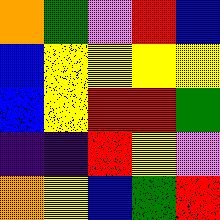[["orange", "green", "violet", "red", "blue"], ["blue", "yellow", "yellow", "yellow", "yellow"], ["blue", "yellow", "red", "red", "green"], ["indigo", "indigo", "red", "yellow", "violet"], ["orange", "yellow", "blue", "green", "red"]]